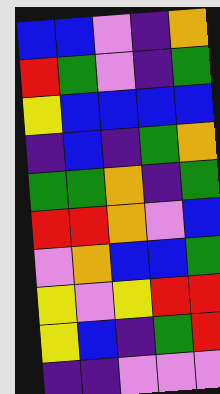[["blue", "blue", "violet", "indigo", "orange"], ["red", "green", "violet", "indigo", "green"], ["yellow", "blue", "blue", "blue", "blue"], ["indigo", "blue", "indigo", "green", "orange"], ["green", "green", "orange", "indigo", "green"], ["red", "red", "orange", "violet", "blue"], ["violet", "orange", "blue", "blue", "green"], ["yellow", "violet", "yellow", "red", "red"], ["yellow", "blue", "indigo", "green", "red"], ["indigo", "indigo", "violet", "violet", "violet"]]